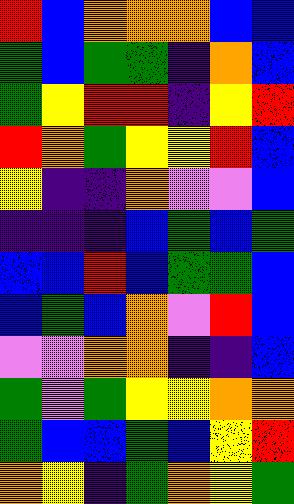[["red", "blue", "orange", "orange", "orange", "blue", "blue"], ["green", "blue", "green", "green", "indigo", "orange", "blue"], ["green", "yellow", "red", "red", "indigo", "yellow", "red"], ["red", "orange", "green", "yellow", "yellow", "red", "blue"], ["yellow", "indigo", "indigo", "orange", "violet", "violet", "blue"], ["indigo", "indigo", "indigo", "blue", "green", "blue", "green"], ["blue", "blue", "red", "blue", "green", "green", "blue"], ["blue", "green", "blue", "orange", "violet", "red", "blue"], ["violet", "violet", "orange", "orange", "indigo", "indigo", "blue"], ["green", "violet", "green", "yellow", "yellow", "orange", "orange"], ["green", "blue", "blue", "green", "blue", "yellow", "red"], ["orange", "yellow", "indigo", "green", "orange", "yellow", "green"]]